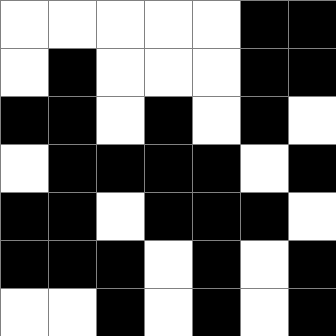[["white", "white", "white", "white", "white", "black", "black"], ["white", "black", "white", "white", "white", "black", "black"], ["black", "black", "white", "black", "white", "black", "white"], ["white", "black", "black", "black", "black", "white", "black"], ["black", "black", "white", "black", "black", "black", "white"], ["black", "black", "black", "white", "black", "white", "black"], ["white", "white", "black", "white", "black", "white", "black"]]